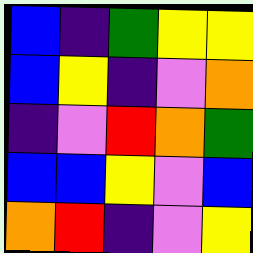[["blue", "indigo", "green", "yellow", "yellow"], ["blue", "yellow", "indigo", "violet", "orange"], ["indigo", "violet", "red", "orange", "green"], ["blue", "blue", "yellow", "violet", "blue"], ["orange", "red", "indigo", "violet", "yellow"]]